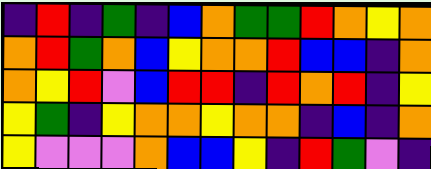[["indigo", "red", "indigo", "green", "indigo", "blue", "orange", "green", "green", "red", "orange", "yellow", "orange"], ["orange", "red", "green", "orange", "blue", "yellow", "orange", "orange", "red", "blue", "blue", "indigo", "orange"], ["orange", "yellow", "red", "violet", "blue", "red", "red", "indigo", "red", "orange", "red", "indigo", "yellow"], ["yellow", "green", "indigo", "yellow", "orange", "orange", "yellow", "orange", "orange", "indigo", "blue", "indigo", "orange"], ["yellow", "violet", "violet", "violet", "orange", "blue", "blue", "yellow", "indigo", "red", "green", "violet", "indigo"]]